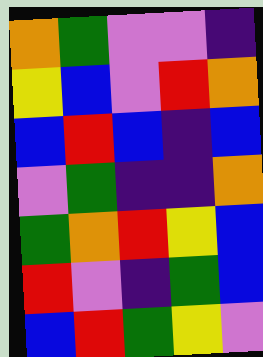[["orange", "green", "violet", "violet", "indigo"], ["yellow", "blue", "violet", "red", "orange"], ["blue", "red", "blue", "indigo", "blue"], ["violet", "green", "indigo", "indigo", "orange"], ["green", "orange", "red", "yellow", "blue"], ["red", "violet", "indigo", "green", "blue"], ["blue", "red", "green", "yellow", "violet"]]